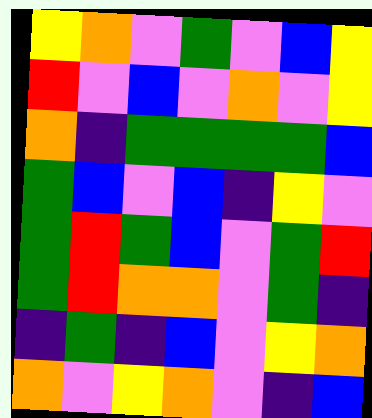[["yellow", "orange", "violet", "green", "violet", "blue", "yellow"], ["red", "violet", "blue", "violet", "orange", "violet", "yellow"], ["orange", "indigo", "green", "green", "green", "green", "blue"], ["green", "blue", "violet", "blue", "indigo", "yellow", "violet"], ["green", "red", "green", "blue", "violet", "green", "red"], ["green", "red", "orange", "orange", "violet", "green", "indigo"], ["indigo", "green", "indigo", "blue", "violet", "yellow", "orange"], ["orange", "violet", "yellow", "orange", "violet", "indigo", "blue"]]